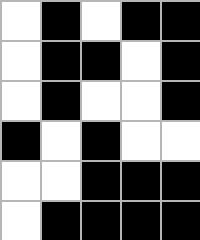[["white", "black", "white", "black", "black"], ["white", "black", "black", "white", "black"], ["white", "black", "white", "white", "black"], ["black", "white", "black", "white", "white"], ["white", "white", "black", "black", "black"], ["white", "black", "black", "black", "black"]]